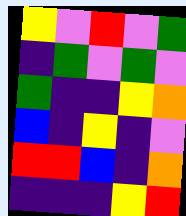[["yellow", "violet", "red", "violet", "green"], ["indigo", "green", "violet", "green", "violet"], ["green", "indigo", "indigo", "yellow", "orange"], ["blue", "indigo", "yellow", "indigo", "violet"], ["red", "red", "blue", "indigo", "orange"], ["indigo", "indigo", "indigo", "yellow", "red"]]